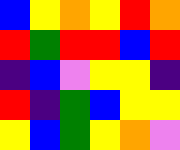[["blue", "yellow", "orange", "yellow", "red", "orange"], ["red", "green", "red", "red", "blue", "red"], ["indigo", "blue", "violet", "yellow", "yellow", "indigo"], ["red", "indigo", "green", "blue", "yellow", "yellow"], ["yellow", "blue", "green", "yellow", "orange", "violet"]]